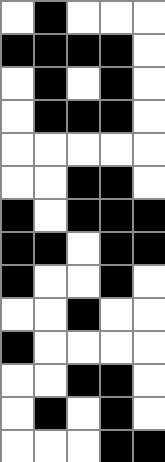[["white", "black", "white", "white", "white"], ["black", "black", "black", "black", "white"], ["white", "black", "white", "black", "white"], ["white", "black", "black", "black", "white"], ["white", "white", "white", "white", "white"], ["white", "white", "black", "black", "white"], ["black", "white", "black", "black", "black"], ["black", "black", "white", "black", "black"], ["black", "white", "white", "black", "white"], ["white", "white", "black", "white", "white"], ["black", "white", "white", "white", "white"], ["white", "white", "black", "black", "white"], ["white", "black", "white", "black", "white"], ["white", "white", "white", "black", "black"]]